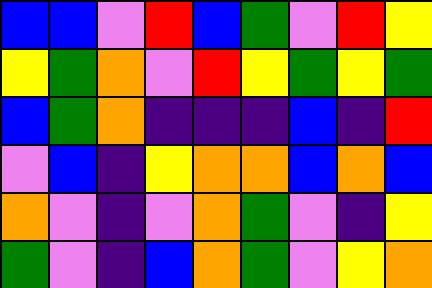[["blue", "blue", "violet", "red", "blue", "green", "violet", "red", "yellow"], ["yellow", "green", "orange", "violet", "red", "yellow", "green", "yellow", "green"], ["blue", "green", "orange", "indigo", "indigo", "indigo", "blue", "indigo", "red"], ["violet", "blue", "indigo", "yellow", "orange", "orange", "blue", "orange", "blue"], ["orange", "violet", "indigo", "violet", "orange", "green", "violet", "indigo", "yellow"], ["green", "violet", "indigo", "blue", "orange", "green", "violet", "yellow", "orange"]]